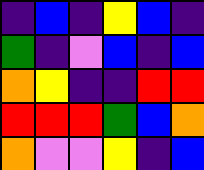[["indigo", "blue", "indigo", "yellow", "blue", "indigo"], ["green", "indigo", "violet", "blue", "indigo", "blue"], ["orange", "yellow", "indigo", "indigo", "red", "red"], ["red", "red", "red", "green", "blue", "orange"], ["orange", "violet", "violet", "yellow", "indigo", "blue"]]